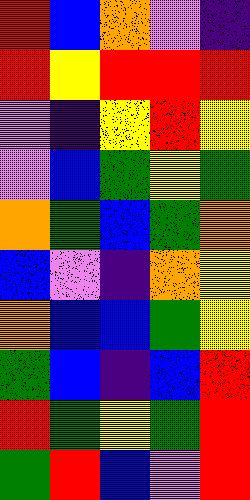[["red", "blue", "orange", "violet", "indigo"], ["red", "yellow", "red", "red", "red"], ["violet", "indigo", "yellow", "red", "yellow"], ["violet", "blue", "green", "yellow", "green"], ["orange", "green", "blue", "green", "orange"], ["blue", "violet", "indigo", "orange", "yellow"], ["orange", "blue", "blue", "green", "yellow"], ["green", "blue", "indigo", "blue", "red"], ["red", "green", "yellow", "green", "red"], ["green", "red", "blue", "violet", "red"]]